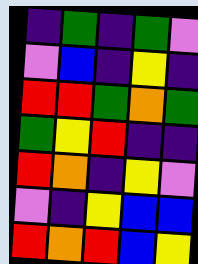[["indigo", "green", "indigo", "green", "violet"], ["violet", "blue", "indigo", "yellow", "indigo"], ["red", "red", "green", "orange", "green"], ["green", "yellow", "red", "indigo", "indigo"], ["red", "orange", "indigo", "yellow", "violet"], ["violet", "indigo", "yellow", "blue", "blue"], ["red", "orange", "red", "blue", "yellow"]]